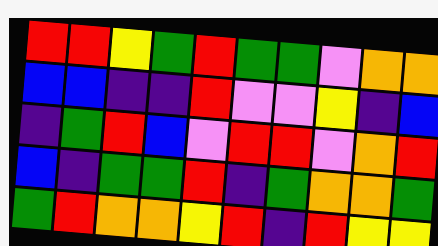[["red", "red", "yellow", "green", "red", "green", "green", "violet", "orange", "orange"], ["blue", "blue", "indigo", "indigo", "red", "violet", "violet", "yellow", "indigo", "blue"], ["indigo", "green", "red", "blue", "violet", "red", "red", "violet", "orange", "red"], ["blue", "indigo", "green", "green", "red", "indigo", "green", "orange", "orange", "green"], ["green", "red", "orange", "orange", "yellow", "red", "indigo", "red", "yellow", "yellow"]]